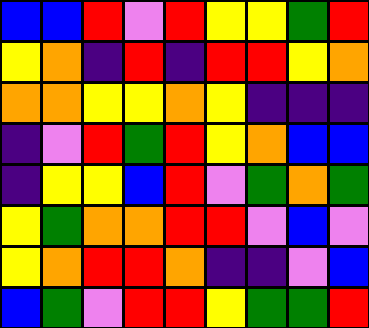[["blue", "blue", "red", "violet", "red", "yellow", "yellow", "green", "red"], ["yellow", "orange", "indigo", "red", "indigo", "red", "red", "yellow", "orange"], ["orange", "orange", "yellow", "yellow", "orange", "yellow", "indigo", "indigo", "indigo"], ["indigo", "violet", "red", "green", "red", "yellow", "orange", "blue", "blue"], ["indigo", "yellow", "yellow", "blue", "red", "violet", "green", "orange", "green"], ["yellow", "green", "orange", "orange", "red", "red", "violet", "blue", "violet"], ["yellow", "orange", "red", "red", "orange", "indigo", "indigo", "violet", "blue"], ["blue", "green", "violet", "red", "red", "yellow", "green", "green", "red"]]